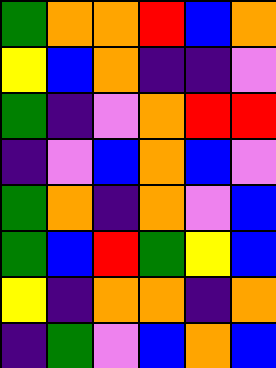[["green", "orange", "orange", "red", "blue", "orange"], ["yellow", "blue", "orange", "indigo", "indigo", "violet"], ["green", "indigo", "violet", "orange", "red", "red"], ["indigo", "violet", "blue", "orange", "blue", "violet"], ["green", "orange", "indigo", "orange", "violet", "blue"], ["green", "blue", "red", "green", "yellow", "blue"], ["yellow", "indigo", "orange", "orange", "indigo", "orange"], ["indigo", "green", "violet", "blue", "orange", "blue"]]